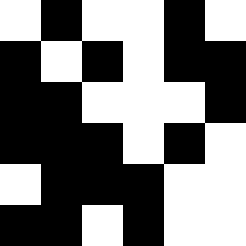[["white", "black", "white", "white", "black", "white"], ["black", "white", "black", "white", "black", "black"], ["black", "black", "white", "white", "white", "black"], ["black", "black", "black", "white", "black", "white"], ["white", "black", "black", "black", "white", "white"], ["black", "black", "white", "black", "white", "white"]]